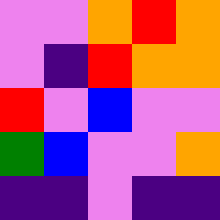[["violet", "violet", "orange", "red", "orange"], ["violet", "indigo", "red", "orange", "orange"], ["red", "violet", "blue", "violet", "violet"], ["green", "blue", "violet", "violet", "orange"], ["indigo", "indigo", "violet", "indigo", "indigo"]]